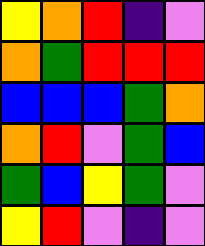[["yellow", "orange", "red", "indigo", "violet"], ["orange", "green", "red", "red", "red"], ["blue", "blue", "blue", "green", "orange"], ["orange", "red", "violet", "green", "blue"], ["green", "blue", "yellow", "green", "violet"], ["yellow", "red", "violet", "indigo", "violet"]]